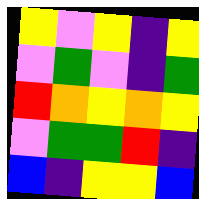[["yellow", "violet", "yellow", "indigo", "yellow"], ["violet", "green", "violet", "indigo", "green"], ["red", "orange", "yellow", "orange", "yellow"], ["violet", "green", "green", "red", "indigo"], ["blue", "indigo", "yellow", "yellow", "blue"]]